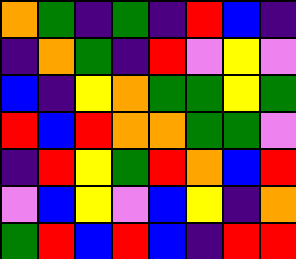[["orange", "green", "indigo", "green", "indigo", "red", "blue", "indigo"], ["indigo", "orange", "green", "indigo", "red", "violet", "yellow", "violet"], ["blue", "indigo", "yellow", "orange", "green", "green", "yellow", "green"], ["red", "blue", "red", "orange", "orange", "green", "green", "violet"], ["indigo", "red", "yellow", "green", "red", "orange", "blue", "red"], ["violet", "blue", "yellow", "violet", "blue", "yellow", "indigo", "orange"], ["green", "red", "blue", "red", "blue", "indigo", "red", "red"]]